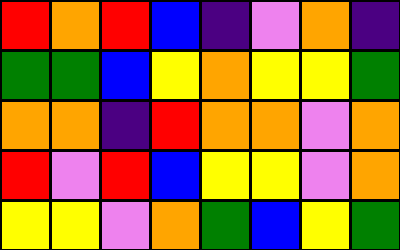[["red", "orange", "red", "blue", "indigo", "violet", "orange", "indigo"], ["green", "green", "blue", "yellow", "orange", "yellow", "yellow", "green"], ["orange", "orange", "indigo", "red", "orange", "orange", "violet", "orange"], ["red", "violet", "red", "blue", "yellow", "yellow", "violet", "orange"], ["yellow", "yellow", "violet", "orange", "green", "blue", "yellow", "green"]]